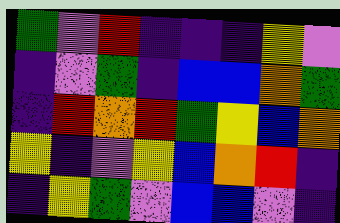[["green", "violet", "red", "indigo", "indigo", "indigo", "yellow", "violet"], ["indigo", "violet", "green", "indigo", "blue", "blue", "orange", "green"], ["indigo", "red", "orange", "red", "green", "yellow", "blue", "orange"], ["yellow", "indigo", "violet", "yellow", "blue", "orange", "red", "indigo"], ["indigo", "yellow", "green", "violet", "blue", "blue", "violet", "indigo"]]